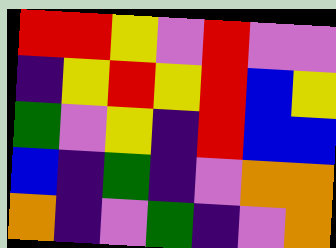[["red", "red", "yellow", "violet", "red", "violet", "violet"], ["indigo", "yellow", "red", "yellow", "red", "blue", "yellow"], ["green", "violet", "yellow", "indigo", "red", "blue", "blue"], ["blue", "indigo", "green", "indigo", "violet", "orange", "orange"], ["orange", "indigo", "violet", "green", "indigo", "violet", "orange"]]